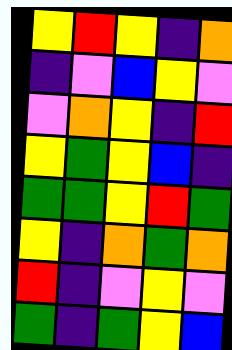[["yellow", "red", "yellow", "indigo", "orange"], ["indigo", "violet", "blue", "yellow", "violet"], ["violet", "orange", "yellow", "indigo", "red"], ["yellow", "green", "yellow", "blue", "indigo"], ["green", "green", "yellow", "red", "green"], ["yellow", "indigo", "orange", "green", "orange"], ["red", "indigo", "violet", "yellow", "violet"], ["green", "indigo", "green", "yellow", "blue"]]